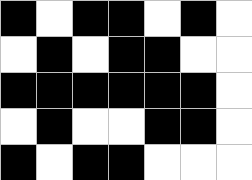[["black", "white", "black", "black", "white", "black", "white"], ["white", "black", "white", "black", "black", "white", "white"], ["black", "black", "black", "black", "black", "black", "white"], ["white", "black", "white", "white", "black", "black", "white"], ["black", "white", "black", "black", "white", "white", "white"]]